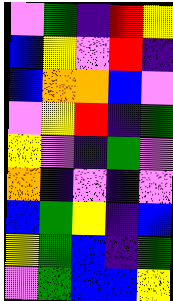[["violet", "green", "indigo", "red", "yellow"], ["blue", "yellow", "violet", "red", "indigo"], ["blue", "orange", "orange", "blue", "violet"], ["violet", "yellow", "red", "indigo", "green"], ["yellow", "violet", "indigo", "green", "violet"], ["orange", "indigo", "violet", "indigo", "violet"], ["blue", "green", "yellow", "indigo", "blue"], ["yellow", "green", "blue", "indigo", "green"], ["violet", "green", "blue", "blue", "yellow"]]